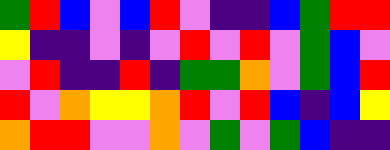[["green", "red", "blue", "violet", "blue", "red", "violet", "indigo", "indigo", "blue", "green", "red", "red"], ["yellow", "indigo", "indigo", "violet", "indigo", "violet", "red", "violet", "red", "violet", "green", "blue", "violet"], ["violet", "red", "indigo", "indigo", "red", "indigo", "green", "green", "orange", "violet", "green", "blue", "red"], ["red", "violet", "orange", "yellow", "yellow", "orange", "red", "violet", "red", "blue", "indigo", "blue", "yellow"], ["orange", "red", "red", "violet", "violet", "orange", "violet", "green", "violet", "green", "blue", "indigo", "indigo"]]